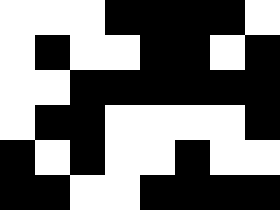[["white", "white", "white", "black", "black", "black", "black", "white"], ["white", "black", "white", "white", "black", "black", "white", "black"], ["white", "white", "black", "black", "black", "black", "black", "black"], ["white", "black", "black", "white", "white", "white", "white", "black"], ["black", "white", "black", "white", "white", "black", "white", "white"], ["black", "black", "white", "white", "black", "black", "black", "black"]]